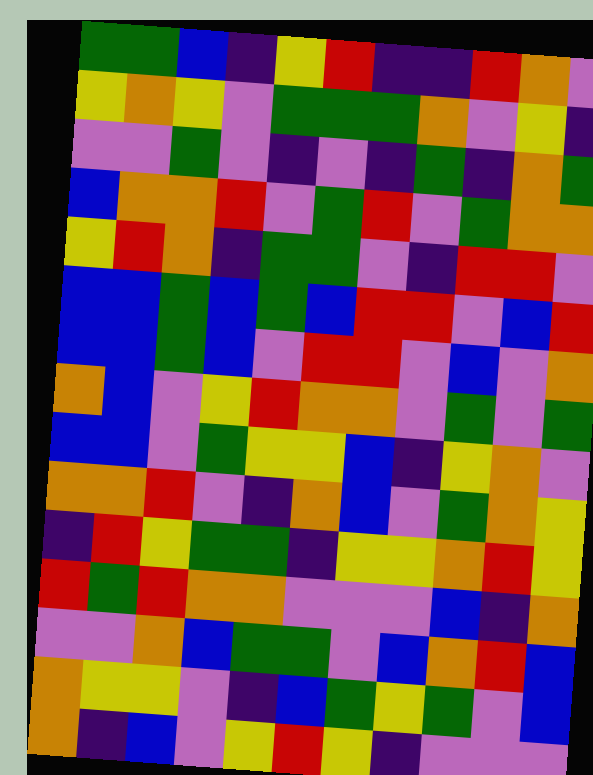[["green", "green", "blue", "indigo", "yellow", "red", "indigo", "indigo", "red", "orange", "violet"], ["yellow", "orange", "yellow", "violet", "green", "green", "green", "orange", "violet", "yellow", "indigo"], ["violet", "violet", "green", "violet", "indigo", "violet", "indigo", "green", "indigo", "orange", "green"], ["blue", "orange", "orange", "red", "violet", "green", "red", "violet", "green", "orange", "orange"], ["yellow", "red", "orange", "indigo", "green", "green", "violet", "indigo", "red", "red", "violet"], ["blue", "blue", "green", "blue", "green", "blue", "red", "red", "violet", "blue", "red"], ["blue", "blue", "green", "blue", "violet", "red", "red", "violet", "blue", "violet", "orange"], ["orange", "blue", "violet", "yellow", "red", "orange", "orange", "violet", "green", "violet", "green"], ["blue", "blue", "violet", "green", "yellow", "yellow", "blue", "indigo", "yellow", "orange", "violet"], ["orange", "orange", "red", "violet", "indigo", "orange", "blue", "violet", "green", "orange", "yellow"], ["indigo", "red", "yellow", "green", "green", "indigo", "yellow", "yellow", "orange", "red", "yellow"], ["red", "green", "red", "orange", "orange", "violet", "violet", "violet", "blue", "indigo", "orange"], ["violet", "violet", "orange", "blue", "green", "green", "violet", "blue", "orange", "red", "blue"], ["orange", "yellow", "yellow", "violet", "indigo", "blue", "green", "yellow", "green", "violet", "blue"], ["orange", "indigo", "blue", "violet", "yellow", "red", "yellow", "indigo", "violet", "violet", "violet"]]